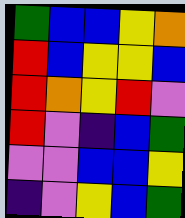[["green", "blue", "blue", "yellow", "orange"], ["red", "blue", "yellow", "yellow", "blue"], ["red", "orange", "yellow", "red", "violet"], ["red", "violet", "indigo", "blue", "green"], ["violet", "violet", "blue", "blue", "yellow"], ["indigo", "violet", "yellow", "blue", "green"]]